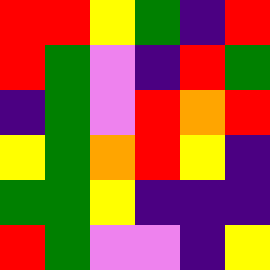[["red", "red", "yellow", "green", "indigo", "red"], ["red", "green", "violet", "indigo", "red", "green"], ["indigo", "green", "violet", "red", "orange", "red"], ["yellow", "green", "orange", "red", "yellow", "indigo"], ["green", "green", "yellow", "indigo", "indigo", "indigo"], ["red", "green", "violet", "violet", "indigo", "yellow"]]